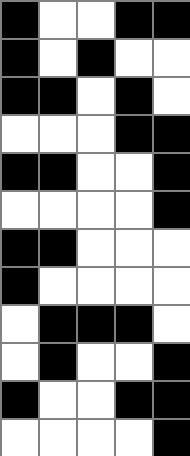[["black", "white", "white", "black", "black"], ["black", "white", "black", "white", "white"], ["black", "black", "white", "black", "white"], ["white", "white", "white", "black", "black"], ["black", "black", "white", "white", "black"], ["white", "white", "white", "white", "black"], ["black", "black", "white", "white", "white"], ["black", "white", "white", "white", "white"], ["white", "black", "black", "black", "white"], ["white", "black", "white", "white", "black"], ["black", "white", "white", "black", "black"], ["white", "white", "white", "white", "black"]]